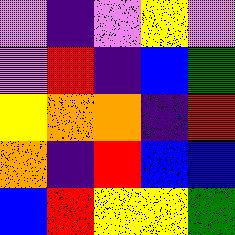[["violet", "indigo", "violet", "yellow", "violet"], ["violet", "red", "indigo", "blue", "green"], ["yellow", "orange", "orange", "indigo", "red"], ["orange", "indigo", "red", "blue", "blue"], ["blue", "red", "yellow", "yellow", "green"]]